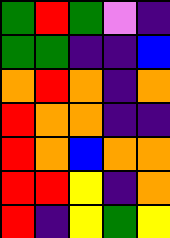[["green", "red", "green", "violet", "indigo"], ["green", "green", "indigo", "indigo", "blue"], ["orange", "red", "orange", "indigo", "orange"], ["red", "orange", "orange", "indigo", "indigo"], ["red", "orange", "blue", "orange", "orange"], ["red", "red", "yellow", "indigo", "orange"], ["red", "indigo", "yellow", "green", "yellow"]]